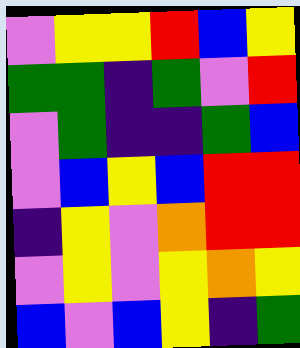[["violet", "yellow", "yellow", "red", "blue", "yellow"], ["green", "green", "indigo", "green", "violet", "red"], ["violet", "green", "indigo", "indigo", "green", "blue"], ["violet", "blue", "yellow", "blue", "red", "red"], ["indigo", "yellow", "violet", "orange", "red", "red"], ["violet", "yellow", "violet", "yellow", "orange", "yellow"], ["blue", "violet", "blue", "yellow", "indigo", "green"]]